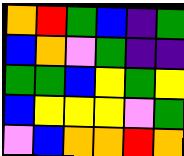[["orange", "red", "green", "blue", "indigo", "green"], ["blue", "orange", "violet", "green", "indigo", "indigo"], ["green", "green", "blue", "yellow", "green", "yellow"], ["blue", "yellow", "yellow", "yellow", "violet", "green"], ["violet", "blue", "orange", "orange", "red", "orange"]]